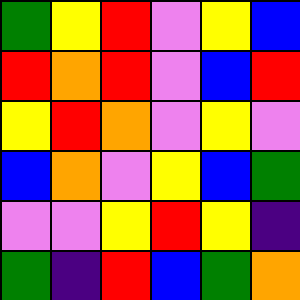[["green", "yellow", "red", "violet", "yellow", "blue"], ["red", "orange", "red", "violet", "blue", "red"], ["yellow", "red", "orange", "violet", "yellow", "violet"], ["blue", "orange", "violet", "yellow", "blue", "green"], ["violet", "violet", "yellow", "red", "yellow", "indigo"], ["green", "indigo", "red", "blue", "green", "orange"]]